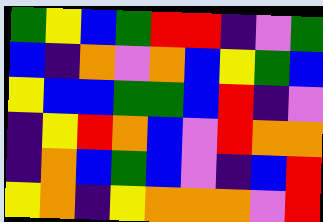[["green", "yellow", "blue", "green", "red", "red", "indigo", "violet", "green"], ["blue", "indigo", "orange", "violet", "orange", "blue", "yellow", "green", "blue"], ["yellow", "blue", "blue", "green", "green", "blue", "red", "indigo", "violet"], ["indigo", "yellow", "red", "orange", "blue", "violet", "red", "orange", "orange"], ["indigo", "orange", "blue", "green", "blue", "violet", "indigo", "blue", "red"], ["yellow", "orange", "indigo", "yellow", "orange", "orange", "orange", "violet", "red"]]